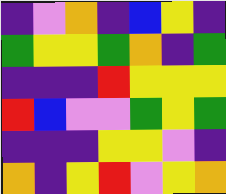[["indigo", "violet", "orange", "indigo", "blue", "yellow", "indigo"], ["green", "yellow", "yellow", "green", "orange", "indigo", "green"], ["indigo", "indigo", "indigo", "red", "yellow", "yellow", "yellow"], ["red", "blue", "violet", "violet", "green", "yellow", "green"], ["indigo", "indigo", "indigo", "yellow", "yellow", "violet", "indigo"], ["orange", "indigo", "yellow", "red", "violet", "yellow", "orange"]]